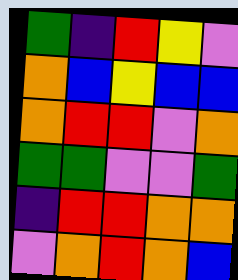[["green", "indigo", "red", "yellow", "violet"], ["orange", "blue", "yellow", "blue", "blue"], ["orange", "red", "red", "violet", "orange"], ["green", "green", "violet", "violet", "green"], ["indigo", "red", "red", "orange", "orange"], ["violet", "orange", "red", "orange", "blue"]]